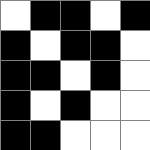[["white", "black", "black", "white", "black"], ["black", "white", "black", "black", "white"], ["black", "black", "white", "black", "white"], ["black", "white", "black", "white", "white"], ["black", "black", "white", "white", "white"]]